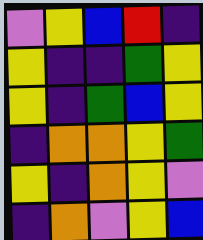[["violet", "yellow", "blue", "red", "indigo"], ["yellow", "indigo", "indigo", "green", "yellow"], ["yellow", "indigo", "green", "blue", "yellow"], ["indigo", "orange", "orange", "yellow", "green"], ["yellow", "indigo", "orange", "yellow", "violet"], ["indigo", "orange", "violet", "yellow", "blue"]]